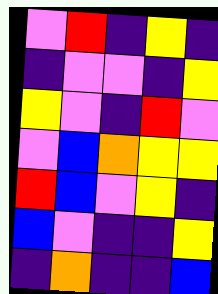[["violet", "red", "indigo", "yellow", "indigo"], ["indigo", "violet", "violet", "indigo", "yellow"], ["yellow", "violet", "indigo", "red", "violet"], ["violet", "blue", "orange", "yellow", "yellow"], ["red", "blue", "violet", "yellow", "indigo"], ["blue", "violet", "indigo", "indigo", "yellow"], ["indigo", "orange", "indigo", "indigo", "blue"]]